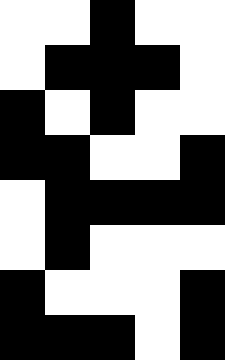[["white", "white", "black", "white", "white"], ["white", "black", "black", "black", "white"], ["black", "white", "black", "white", "white"], ["black", "black", "white", "white", "black"], ["white", "black", "black", "black", "black"], ["white", "black", "white", "white", "white"], ["black", "white", "white", "white", "black"], ["black", "black", "black", "white", "black"]]